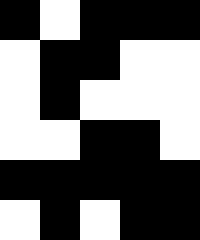[["black", "white", "black", "black", "black"], ["white", "black", "black", "white", "white"], ["white", "black", "white", "white", "white"], ["white", "white", "black", "black", "white"], ["black", "black", "black", "black", "black"], ["white", "black", "white", "black", "black"]]